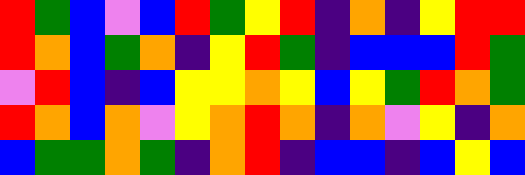[["red", "green", "blue", "violet", "blue", "red", "green", "yellow", "red", "indigo", "orange", "indigo", "yellow", "red", "red"], ["red", "orange", "blue", "green", "orange", "indigo", "yellow", "red", "green", "indigo", "blue", "blue", "blue", "red", "green"], ["violet", "red", "blue", "indigo", "blue", "yellow", "yellow", "orange", "yellow", "blue", "yellow", "green", "red", "orange", "green"], ["red", "orange", "blue", "orange", "violet", "yellow", "orange", "red", "orange", "indigo", "orange", "violet", "yellow", "indigo", "orange"], ["blue", "green", "green", "orange", "green", "indigo", "orange", "red", "indigo", "blue", "blue", "indigo", "blue", "yellow", "blue"]]